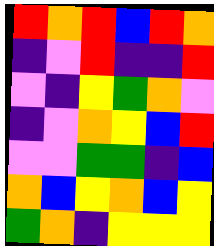[["red", "orange", "red", "blue", "red", "orange"], ["indigo", "violet", "red", "indigo", "indigo", "red"], ["violet", "indigo", "yellow", "green", "orange", "violet"], ["indigo", "violet", "orange", "yellow", "blue", "red"], ["violet", "violet", "green", "green", "indigo", "blue"], ["orange", "blue", "yellow", "orange", "blue", "yellow"], ["green", "orange", "indigo", "yellow", "yellow", "yellow"]]